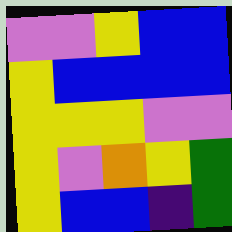[["violet", "violet", "yellow", "blue", "blue"], ["yellow", "blue", "blue", "blue", "blue"], ["yellow", "yellow", "yellow", "violet", "violet"], ["yellow", "violet", "orange", "yellow", "green"], ["yellow", "blue", "blue", "indigo", "green"]]